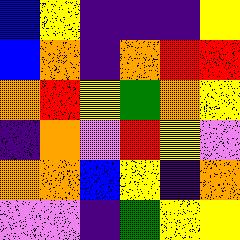[["blue", "yellow", "indigo", "indigo", "indigo", "yellow"], ["blue", "orange", "indigo", "orange", "red", "red"], ["orange", "red", "yellow", "green", "orange", "yellow"], ["indigo", "orange", "violet", "red", "yellow", "violet"], ["orange", "orange", "blue", "yellow", "indigo", "orange"], ["violet", "violet", "indigo", "green", "yellow", "yellow"]]